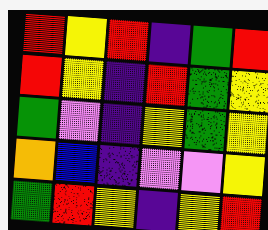[["red", "yellow", "red", "indigo", "green", "red"], ["red", "yellow", "indigo", "red", "green", "yellow"], ["green", "violet", "indigo", "yellow", "green", "yellow"], ["orange", "blue", "indigo", "violet", "violet", "yellow"], ["green", "red", "yellow", "indigo", "yellow", "red"]]